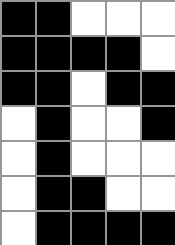[["black", "black", "white", "white", "white"], ["black", "black", "black", "black", "white"], ["black", "black", "white", "black", "black"], ["white", "black", "white", "white", "black"], ["white", "black", "white", "white", "white"], ["white", "black", "black", "white", "white"], ["white", "black", "black", "black", "black"]]